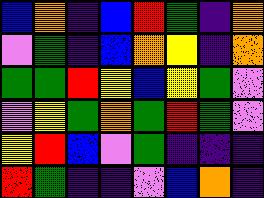[["blue", "orange", "indigo", "blue", "red", "green", "indigo", "orange"], ["violet", "green", "indigo", "blue", "orange", "yellow", "indigo", "orange"], ["green", "green", "red", "yellow", "blue", "yellow", "green", "violet"], ["violet", "yellow", "green", "orange", "green", "red", "green", "violet"], ["yellow", "red", "blue", "violet", "green", "indigo", "indigo", "indigo"], ["red", "green", "indigo", "indigo", "violet", "blue", "orange", "indigo"]]